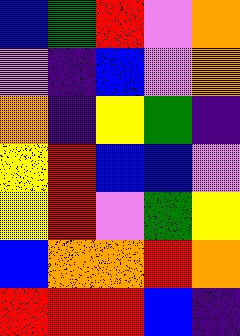[["blue", "green", "red", "violet", "orange"], ["violet", "indigo", "blue", "violet", "orange"], ["orange", "indigo", "yellow", "green", "indigo"], ["yellow", "red", "blue", "blue", "violet"], ["yellow", "red", "violet", "green", "yellow"], ["blue", "orange", "orange", "red", "orange"], ["red", "red", "red", "blue", "indigo"]]